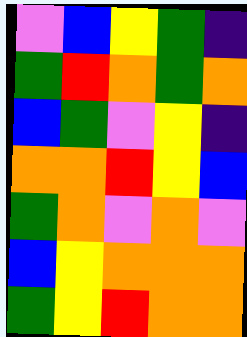[["violet", "blue", "yellow", "green", "indigo"], ["green", "red", "orange", "green", "orange"], ["blue", "green", "violet", "yellow", "indigo"], ["orange", "orange", "red", "yellow", "blue"], ["green", "orange", "violet", "orange", "violet"], ["blue", "yellow", "orange", "orange", "orange"], ["green", "yellow", "red", "orange", "orange"]]